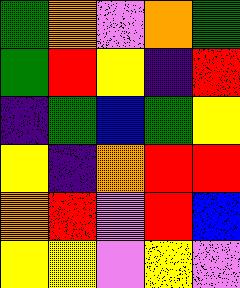[["green", "orange", "violet", "orange", "green"], ["green", "red", "yellow", "indigo", "red"], ["indigo", "green", "blue", "green", "yellow"], ["yellow", "indigo", "orange", "red", "red"], ["orange", "red", "violet", "red", "blue"], ["yellow", "yellow", "violet", "yellow", "violet"]]